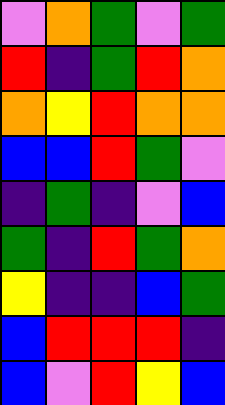[["violet", "orange", "green", "violet", "green"], ["red", "indigo", "green", "red", "orange"], ["orange", "yellow", "red", "orange", "orange"], ["blue", "blue", "red", "green", "violet"], ["indigo", "green", "indigo", "violet", "blue"], ["green", "indigo", "red", "green", "orange"], ["yellow", "indigo", "indigo", "blue", "green"], ["blue", "red", "red", "red", "indigo"], ["blue", "violet", "red", "yellow", "blue"]]